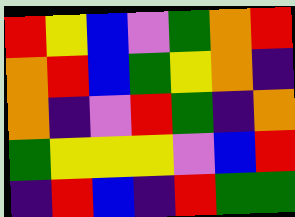[["red", "yellow", "blue", "violet", "green", "orange", "red"], ["orange", "red", "blue", "green", "yellow", "orange", "indigo"], ["orange", "indigo", "violet", "red", "green", "indigo", "orange"], ["green", "yellow", "yellow", "yellow", "violet", "blue", "red"], ["indigo", "red", "blue", "indigo", "red", "green", "green"]]